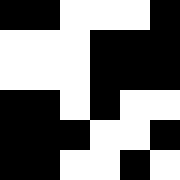[["black", "black", "white", "white", "white", "black"], ["white", "white", "white", "black", "black", "black"], ["white", "white", "white", "black", "black", "black"], ["black", "black", "white", "black", "white", "white"], ["black", "black", "black", "white", "white", "black"], ["black", "black", "white", "white", "black", "white"]]